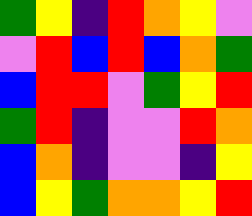[["green", "yellow", "indigo", "red", "orange", "yellow", "violet"], ["violet", "red", "blue", "red", "blue", "orange", "green"], ["blue", "red", "red", "violet", "green", "yellow", "red"], ["green", "red", "indigo", "violet", "violet", "red", "orange"], ["blue", "orange", "indigo", "violet", "violet", "indigo", "yellow"], ["blue", "yellow", "green", "orange", "orange", "yellow", "red"]]